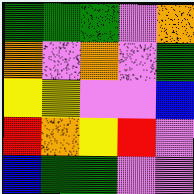[["green", "green", "green", "violet", "orange"], ["orange", "violet", "orange", "violet", "green"], ["yellow", "yellow", "violet", "violet", "blue"], ["red", "orange", "yellow", "red", "violet"], ["blue", "green", "green", "violet", "violet"]]